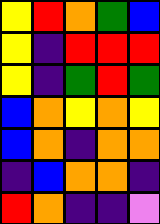[["yellow", "red", "orange", "green", "blue"], ["yellow", "indigo", "red", "red", "red"], ["yellow", "indigo", "green", "red", "green"], ["blue", "orange", "yellow", "orange", "yellow"], ["blue", "orange", "indigo", "orange", "orange"], ["indigo", "blue", "orange", "orange", "indigo"], ["red", "orange", "indigo", "indigo", "violet"]]